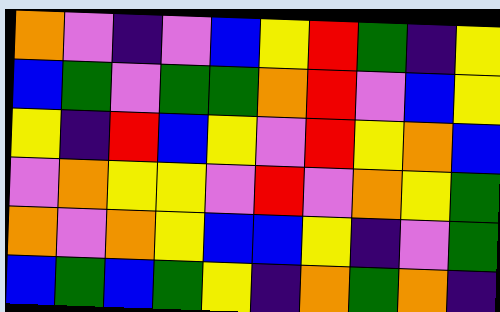[["orange", "violet", "indigo", "violet", "blue", "yellow", "red", "green", "indigo", "yellow"], ["blue", "green", "violet", "green", "green", "orange", "red", "violet", "blue", "yellow"], ["yellow", "indigo", "red", "blue", "yellow", "violet", "red", "yellow", "orange", "blue"], ["violet", "orange", "yellow", "yellow", "violet", "red", "violet", "orange", "yellow", "green"], ["orange", "violet", "orange", "yellow", "blue", "blue", "yellow", "indigo", "violet", "green"], ["blue", "green", "blue", "green", "yellow", "indigo", "orange", "green", "orange", "indigo"]]